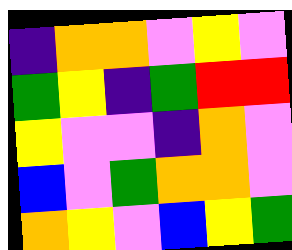[["indigo", "orange", "orange", "violet", "yellow", "violet"], ["green", "yellow", "indigo", "green", "red", "red"], ["yellow", "violet", "violet", "indigo", "orange", "violet"], ["blue", "violet", "green", "orange", "orange", "violet"], ["orange", "yellow", "violet", "blue", "yellow", "green"]]